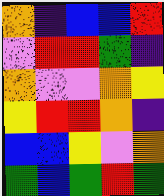[["orange", "indigo", "blue", "blue", "red"], ["violet", "red", "red", "green", "indigo"], ["orange", "violet", "violet", "orange", "yellow"], ["yellow", "red", "red", "orange", "indigo"], ["blue", "blue", "yellow", "violet", "orange"], ["green", "blue", "green", "red", "green"]]